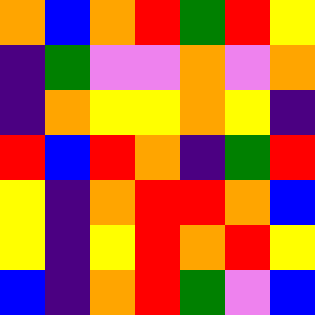[["orange", "blue", "orange", "red", "green", "red", "yellow"], ["indigo", "green", "violet", "violet", "orange", "violet", "orange"], ["indigo", "orange", "yellow", "yellow", "orange", "yellow", "indigo"], ["red", "blue", "red", "orange", "indigo", "green", "red"], ["yellow", "indigo", "orange", "red", "red", "orange", "blue"], ["yellow", "indigo", "yellow", "red", "orange", "red", "yellow"], ["blue", "indigo", "orange", "red", "green", "violet", "blue"]]